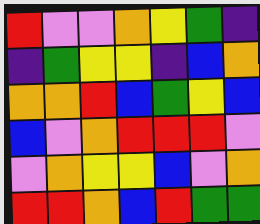[["red", "violet", "violet", "orange", "yellow", "green", "indigo"], ["indigo", "green", "yellow", "yellow", "indigo", "blue", "orange"], ["orange", "orange", "red", "blue", "green", "yellow", "blue"], ["blue", "violet", "orange", "red", "red", "red", "violet"], ["violet", "orange", "yellow", "yellow", "blue", "violet", "orange"], ["red", "red", "orange", "blue", "red", "green", "green"]]